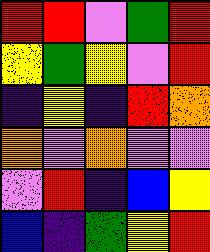[["red", "red", "violet", "green", "red"], ["yellow", "green", "yellow", "violet", "red"], ["indigo", "yellow", "indigo", "red", "orange"], ["orange", "violet", "orange", "violet", "violet"], ["violet", "red", "indigo", "blue", "yellow"], ["blue", "indigo", "green", "yellow", "red"]]